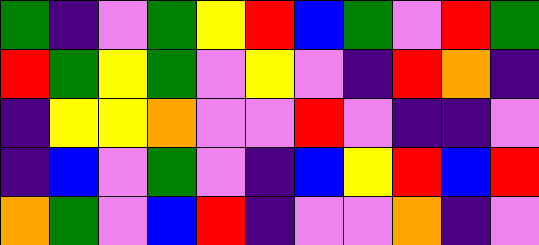[["green", "indigo", "violet", "green", "yellow", "red", "blue", "green", "violet", "red", "green"], ["red", "green", "yellow", "green", "violet", "yellow", "violet", "indigo", "red", "orange", "indigo"], ["indigo", "yellow", "yellow", "orange", "violet", "violet", "red", "violet", "indigo", "indigo", "violet"], ["indigo", "blue", "violet", "green", "violet", "indigo", "blue", "yellow", "red", "blue", "red"], ["orange", "green", "violet", "blue", "red", "indigo", "violet", "violet", "orange", "indigo", "violet"]]